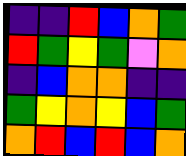[["indigo", "indigo", "red", "blue", "orange", "green"], ["red", "green", "yellow", "green", "violet", "orange"], ["indigo", "blue", "orange", "orange", "indigo", "indigo"], ["green", "yellow", "orange", "yellow", "blue", "green"], ["orange", "red", "blue", "red", "blue", "orange"]]